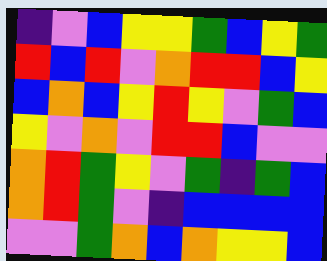[["indigo", "violet", "blue", "yellow", "yellow", "green", "blue", "yellow", "green"], ["red", "blue", "red", "violet", "orange", "red", "red", "blue", "yellow"], ["blue", "orange", "blue", "yellow", "red", "yellow", "violet", "green", "blue"], ["yellow", "violet", "orange", "violet", "red", "red", "blue", "violet", "violet"], ["orange", "red", "green", "yellow", "violet", "green", "indigo", "green", "blue"], ["orange", "red", "green", "violet", "indigo", "blue", "blue", "blue", "blue"], ["violet", "violet", "green", "orange", "blue", "orange", "yellow", "yellow", "blue"]]